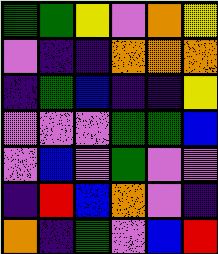[["green", "green", "yellow", "violet", "orange", "yellow"], ["violet", "indigo", "indigo", "orange", "orange", "orange"], ["indigo", "green", "blue", "indigo", "indigo", "yellow"], ["violet", "violet", "violet", "green", "green", "blue"], ["violet", "blue", "violet", "green", "violet", "violet"], ["indigo", "red", "blue", "orange", "violet", "indigo"], ["orange", "indigo", "green", "violet", "blue", "red"]]